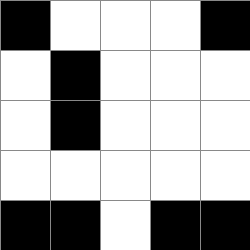[["black", "white", "white", "white", "black"], ["white", "black", "white", "white", "white"], ["white", "black", "white", "white", "white"], ["white", "white", "white", "white", "white"], ["black", "black", "white", "black", "black"]]